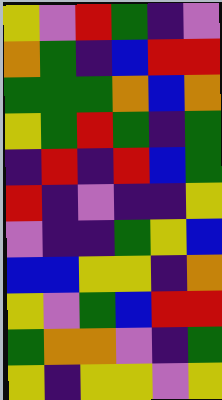[["yellow", "violet", "red", "green", "indigo", "violet"], ["orange", "green", "indigo", "blue", "red", "red"], ["green", "green", "green", "orange", "blue", "orange"], ["yellow", "green", "red", "green", "indigo", "green"], ["indigo", "red", "indigo", "red", "blue", "green"], ["red", "indigo", "violet", "indigo", "indigo", "yellow"], ["violet", "indigo", "indigo", "green", "yellow", "blue"], ["blue", "blue", "yellow", "yellow", "indigo", "orange"], ["yellow", "violet", "green", "blue", "red", "red"], ["green", "orange", "orange", "violet", "indigo", "green"], ["yellow", "indigo", "yellow", "yellow", "violet", "yellow"]]